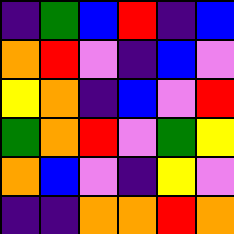[["indigo", "green", "blue", "red", "indigo", "blue"], ["orange", "red", "violet", "indigo", "blue", "violet"], ["yellow", "orange", "indigo", "blue", "violet", "red"], ["green", "orange", "red", "violet", "green", "yellow"], ["orange", "blue", "violet", "indigo", "yellow", "violet"], ["indigo", "indigo", "orange", "orange", "red", "orange"]]